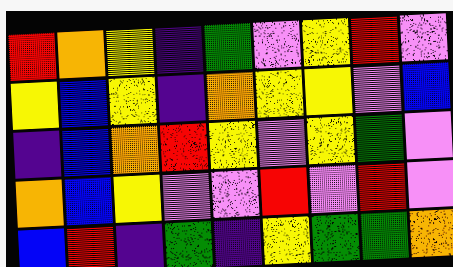[["red", "orange", "yellow", "indigo", "green", "violet", "yellow", "red", "violet"], ["yellow", "blue", "yellow", "indigo", "orange", "yellow", "yellow", "violet", "blue"], ["indigo", "blue", "orange", "red", "yellow", "violet", "yellow", "green", "violet"], ["orange", "blue", "yellow", "violet", "violet", "red", "violet", "red", "violet"], ["blue", "red", "indigo", "green", "indigo", "yellow", "green", "green", "orange"]]